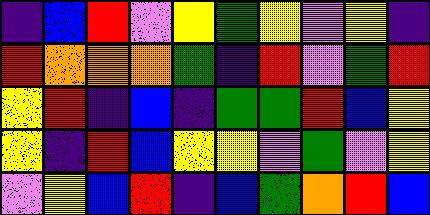[["indigo", "blue", "red", "violet", "yellow", "green", "yellow", "violet", "yellow", "indigo"], ["red", "orange", "orange", "orange", "green", "indigo", "red", "violet", "green", "red"], ["yellow", "red", "indigo", "blue", "indigo", "green", "green", "red", "blue", "yellow"], ["yellow", "indigo", "red", "blue", "yellow", "yellow", "violet", "green", "violet", "yellow"], ["violet", "yellow", "blue", "red", "indigo", "blue", "green", "orange", "red", "blue"]]